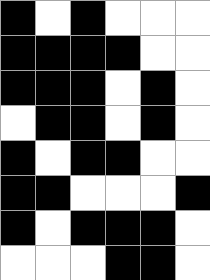[["black", "white", "black", "white", "white", "white"], ["black", "black", "black", "black", "white", "white"], ["black", "black", "black", "white", "black", "white"], ["white", "black", "black", "white", "black", "white"], ["black", "white", "black", "black", "white", "white"], ["black", "black", "white", "white", "white", "black"], ["black", "white", "black", "black", "black", "white"], ["white", "white", "white", "black", "black", "white"]]